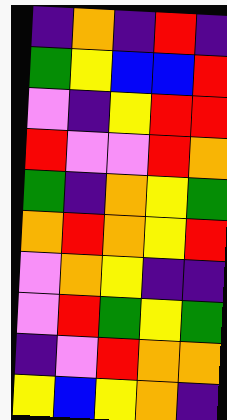[["indigo", "orange", "indigo", "red", "indigo"], ["green", "yellow", "blue", "blue", "red"], ["violet", "indigo", "yellow", "red", "red"], ["red", "violet", "violet", "red", "orange"], ["green", "indigo", "orange", "yellow", "green"], ["orange", "red", "orange", "yellow", "red"], ["violet", "orange", "yellow", "indigo", "indigo"], ["violet", "red", "green", "yellow", "green"], ["indigo", "violet", "red", "orange", "orange"], ["yellow", "blue", "yellow", "orange", "indigo"]]